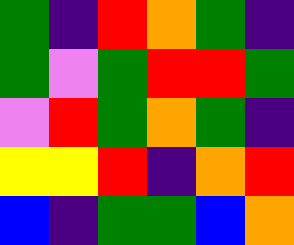[["green", "indigo", "red", "orange", "green", "indigo"], ["green", "violet", "green", "red", "red", "green"], ["violet", "red", "green", "orange", "green", "indigo"], ["yellow", "yellow", "red", "indigo", "orange", "red"], ["blue", "indigo", "green", "green", "blue", "orange"]]